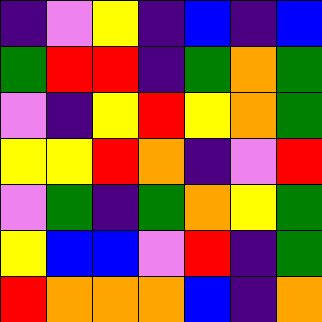[["indigo", "violet", "yellow", "indigo", "blue", "indigo", "blue"], ["green", "red", "red", "indigo", "green", "orange", "green"], ["violet", "indigo", "yellow", "red", "yellow", "orange", "green"], ["yellow", "yellow", "red", "orange", "indigo", "violet", "red"], ["violet", "green", "indigo", "green", "orange", "yellow", "green"], ["yellow", "blue", "blue", "violet", "red", "indigo", "green"], ["red", "orange", "orange", "orange", "blue", "indigo", "orange"]]